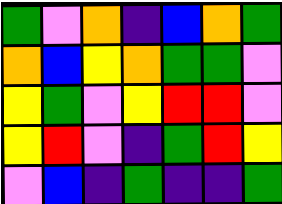[["green", "violet", "orange", "indigo", "blue", "orange", "green"], ["orange", "blue", "yellow", "orange", "green", "green", "violet"], ["yellow", "green", "violet", "yellow", "red", "red", "violet"], ["yellow", "red", "violet", "indigo", "green", "red", "yellow"], ["violet", "blue", "indigo", "green", "indigo", "indigo", "green"]]